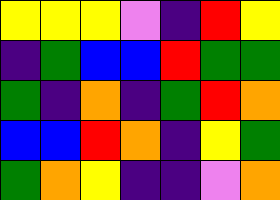[["yellow", "yellow", "yellow", "violet", "indigo", "red", "yellow"], ["indigo", "green", "blue", "blue", "red", "green", "green"], ["green", "indigo", "orange", "indigo", "green", "red", "orange"], ["blue", "blue", "red", "orange", "indigo", "yellow", "green"], ["green", "orange", "yellow", "indigo", "indigo", "violet", "orange"]]